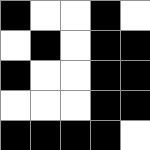[["black", "white", "white", "black", "white"], ["white", "black", "white", "black", "black"], ["black", "white", "white", "black", "black"], ["white", "white", "white", "black", "black"], ["black", "black", "black", "black", "white"]]